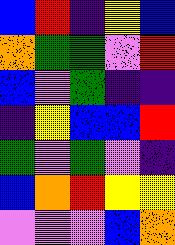[["blue", "red", "indigo", "yellow", "blue"], ["orange", "green", "green", "violet", "red"], ["blue", "violet", "green", "indigo", "indigo"], ["indigo", "yellow", "blue", "blue", "red"], ["green", "violet", "green", "violet", "indigo"], ["blue", "orange", "red", "yellow", "yellow"], ["violet", "violet", "violet", "blue", "orange"]]